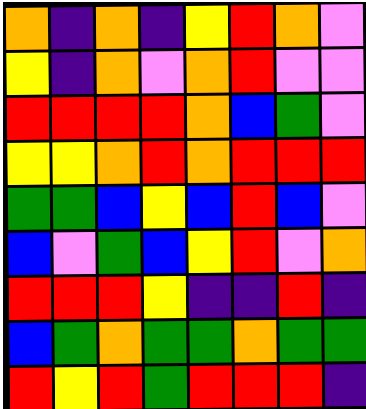[["orange", "indigo", "orange", "indigo", "yellow", "red", "orange", "violet"], ["yellow", "indigo", "orange", "violet", "orange", "red", "violet", "violet"], ["red", "red", "red", "red", "orange", "blue", "green", "violet"], ["yellow", "yellow", "orange", "red", "orange", "red", "red", "red"], ["green", "green", "blue", "yellow", "blue", "red", "blue", "violet"], ["blue", "violet", "green", "blue", "yellow", "red", "violet", "orange"], ["red", "red", "red", "yellow", "indigo", "indigo", "red", "indigo"], ["blue", "green", "orange", "green", "green", "orange", "green", "green"], ["red", "yellow", "red", "green", "red", "red", "red", "indigo"]]